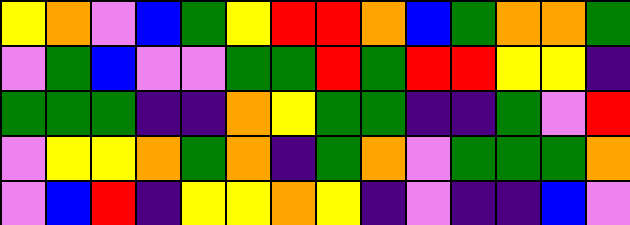[["yellow", "orange", "violet", "blue", "green", "yellow", "red", "red", "orange", "blue", "green", "orange", "orange", "green"], ["violet", "green", "blue", "violet", "violet", "green", "green", "red", "green", "red", "red", "yellow", "yellow", "indigo"], ["green", "green", "green", "indigo", "indigo", "orange", "yellow", "green", "green", "indigo", "indigo", "green", "violet", "red"], ["violet", "yellow", "yellow", "orange", "green", "orange", "indigo", "green", "orange", "violet", "green", "green", "green", "orange"], ["violet", "blue", "red", "indigo", "yellow", "yellow", "orange", "yellow", "indigo", "violet", "indigo", "indigo", "blue", "violet"]]